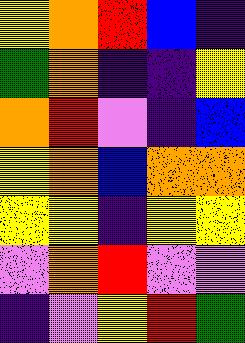[["yellow", "orange", "red", "blue", "indigo"], ["green", "orange", "indigo", "indigo", "yellow"], ["orange", "red", "violet", "indigo", "blue"], ["yellow", "orange", "blue", "orange", "orange"], ["yellow", "yellow", "indigo", "yellow", "yellow"], ["violet", "orange", "red", "violet", "violet"], ["indigo", "violet", "yellow", "red", "green"]]